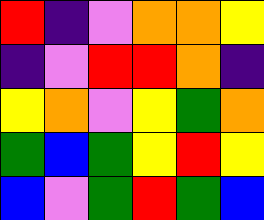[["red", "indigo", "violet", "orange", "orange", "yellow"], ["indigo", "violet", "red", "red", "orange", "indigo"], ["yellow", "orange", "violet", "yellow", "green", "orange"], ["green", "blue", "green", "yellow", "red", "yellow"], ["blue", "violet", "green", "red", "green", "blue"]]